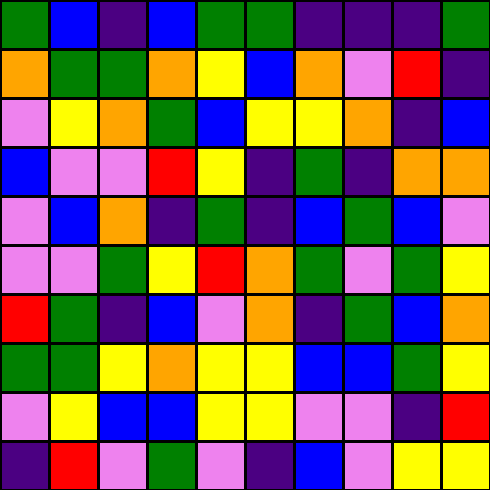[["green", "blue", "indigo", "blue", "green", "green", "indigo", "indigo", "indigo", "green"], ["orange", "green", "green", "orange", "yellow", "blue", "orange", "violet", "red", "indigo"], ["violet", "yellow", "orange", "green", "blue", "yellow", "yellow", "orange", "indigo", "blue"], ["blue", "violet", "violet", "red", "yellow", "indigo", "green", "indigo", "orange", "orange"], ["violet", "blue", "orange", "indigo", "green", "indigo", "blue", "green", "blue", "violet"], ["violet", "violet", "green", "yellow", "red", "orange", "green", "violet", "green", "yellow"], ["red", "green", "indigo", "blue", "violet", "orange", "indigo", "green", "blue", "orange"], ["green", "green", "yellow", "orange", "yellow", "yellow", "blue", "blue", "green", "yellow"], ["violet", "yellow", "blue", "blue", "yellow", "yellow", "violet", "violet", "indigo", "red"], ["indigo", "red", "violet", "green", "violet", "indigo", "blue", "violet", "yellow", "yellow"]]